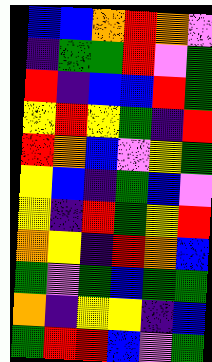[["blue", "blue", "orange", "red", "orange", "violet"], ["indigo", "green", "green", "red", "violet", "green"], ["red", "indigo", "blue", "blue", "red", "green"], ["yellow", "red", "yellow", "green", "indigo", "red"], ["red", "orange", "blue", "violet", "yellow", "green"], ["yellow", "blue", "indigo", "green", "blue", "violet"], ["yellow", "indigo", "red", "green", "yellow", "red"], ["orange", "yellow", "indigo", "red", "orange", "blue"], ["green", "violet", "green", "blue", "green", "green"], ["orange", "indigo", "yellow", "yellow", "indigo", "blue"], ["green", "red", "red", "blue", "violet", "green"]]